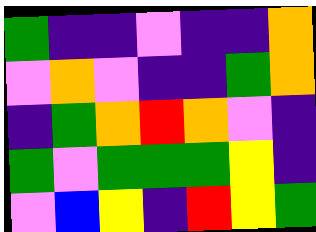[["green", "indigo", "indigo", "violet", "indigo", "indigo", "orange"], ["violet", "orange", "violet", "indigo", "indigo", "green", "orange"], ["indigo", "green", "orange", "red", "orange", "violet", "indigo"], ["green", "violet", "green", "green", "green", "yellow", "indigo"], ["violet", "blue", "yellow", "indigo", "red", "yellow", "green"]]